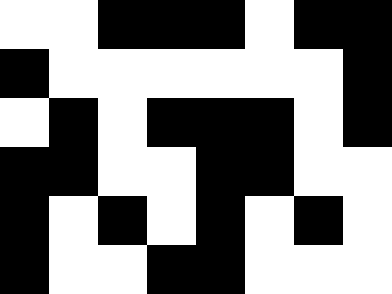[["white", "white", "black", "black", "black", "white", "black", "black"], ["black", "white", "white", "white", "white", "white", "white", "black"], ["white", "black", "white", "black", "black", "black", "white", "black"], ["black", "black", "white", "white", "black", "black", "white", "white"], ["black", "white", "black", "white", "black", "white", "black", "white"], ["black", "white", "white", "black", "black", "white", "white", "white"]]